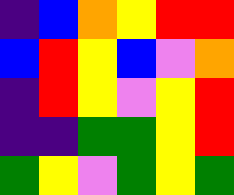[["indigo", "blue", "orange", "yellow", "red", "red"], ["blue", "red", "yellow", "blue", "violet", "orange"], ["indigo", "red", "yellow", "violet", "yellow", "red"], ["indigo", "indigo", "green", "green", "yellow", "red"], ["green", "yellow", "violet", "green", "yellow", "green"]]